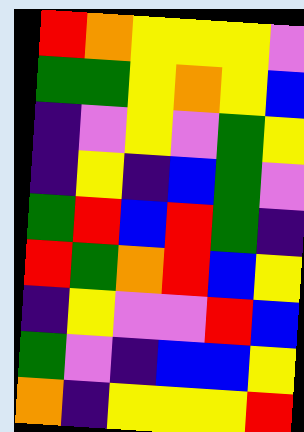[["red", "orange", "yellow", "yellow", "yellow", "violet"], ["green", "green", "yellow", "orange", "yellow", "blue"], ["indigo", "violet", "yellow", "violet", "green", "yellow"], ["indigo", "yellow", "indigo", "blue", "green", "violet"], ["green", "red", "blue", "red", "green", "indigo"], ["red", "green", "orange", "red", "blue", "yellow"], ["indigo", "yellow", "violet", "violet", "red", "blue"], ["green", "violet", "indigo", "blue", "blue", "yellow"], ["orange", "indigo", "yellow", "yellow", "yellow", "red"]]